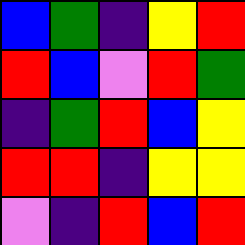[["blue", "green", "indigo", "yellow", "red"], ["red", "blue", "violet", "red", "green"], ["indigo", "green", "red", "blue", "yellow"], ["red", "red", "indigo", "yellow", "yellow"], ["violet", "indigo", "red", "blue", "red"]]